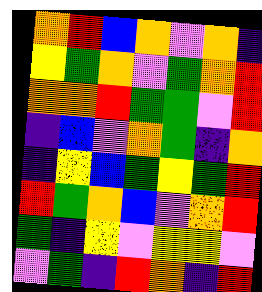[["orange", "red", "blue", "orange", "violet", "orange", "indigo"], ["yellow", "green", "orange", "violet", "green", "orange", "red"], ["orange", "orange", "red", "green", "green", "violet", "red"], ["indigo", "blue", "violet", "orange", "green", "indigo", "orange"], ["indigo", "yellow", "blue", "green", "yellow", "green", "red"], ["red", "green", "orange", "blue", "violet", "orange", "red"], ["green", "indigo", "yellow", "violet", "yellow", "yellow", "violet"], ["violet", "green", "indigo", "red", "orange", "indigo", "red"]]